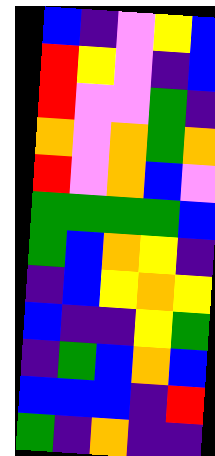[["blue", "indigo", "violet", "yellow", "blue"], ["red", "yellow", "violet", "indigo", "blue"], ["red", "violet", "violet", "green", "indigo"], ["orange", "violet", "orange", "green", "orange"], ["red", "violet", "orange", "blue", "violet"], ["green", "green", "green", "green", "blue"], ["green", "blue", "orange", "yellow", "indigo"], ["indigo", "blue", "yellow", "orange", "yellow"], ["blue", "indigo", "indigo", "yellow", "green"], ["indigo", "green", "blue", "orange", "blue"], ["blue", "blue", "blue", "indigo", "red"], ["green", "indigo", "orange", "indigo", "indigo"]]